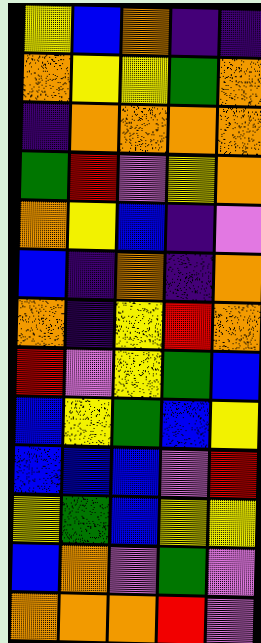[["yellow", "blue", "orange", "indigo", "indigo"], ["orange", "yellow", "yellow", "green", "orange"], ["indigo", "orange", "orange", "orange", "orange"], ["green", "red", "violet", "yellow", "orange"], ["orange", "yellow", "blue", "indigo", "violet"], ["blue", "indigo", "orange", "indigo", "orange"], ["orange", "indigo", "yellow", "red", "orange"], ["red", "violet", "yellow", "green", "blue"], ["blue", "yellow", "green", "blue", "yellow"], ["blue", "blue", "blue", "violet", "red"], ["yellow", "green", "blue", "yellow", "yellow"], ["blue", "orange", "violet", "green", "violet"], ["orange", "orange", "orange", "red", "violet"]]